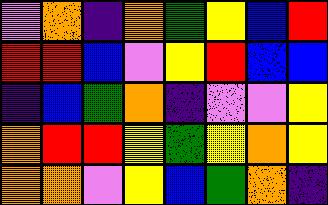[["violet", "orange", "indigo", "orange", "green", "yellow", "blue", "red"], ["red", "red", "blue", "violet", "yellow", "red", "blue", "blue"], ["indigo", "blue", "green", "orange", "indigo", "violet", "violet", "yellow"], ["orange", "red", "red", "yellow", "green", "yellow", "orange", "yellow"], ["orange", "orange", "violet", "yellow", "blue", "green", "orange", "indigo"]]